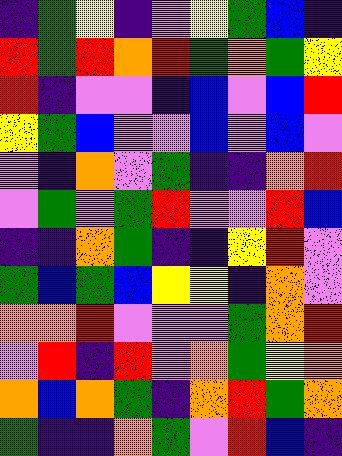[["indigo", "green", "yellow", "indigo", "violet", "yellow", "green", "blue", "indigo"], ["red", "green", "red", "orange", "red", "green", "orange", "green", "yellow"], ["red", "indigo", "violet", "violet", "indigo", "blue", "violet", "blue", "red"], ["yellow", "green", "blue", "violet", "violet", "blue", "violet", "blue", "violet"], ["violet", "indigo", "orange", "violet", "green", "indigo", "indigo", "orange", "red"], ["violet", "green", "violet", "green", "red", "violet", "violet", "red", "blue"], ["indigo", "indigo", "orange", "green", "indigo", "indigo", "yellow", "red", "violet"], ["green", "blue", "green", "blue", "yellow", "yellow", "indigo", "orange", "violet"], ["orange", "orange", "red", "violet", "violet", "violet", "green", "orange", "red"], ["violet", "red", "indigo", "red", "violet", "orange", "green", "yellow", "orange"], ["orange", "blue", "orange", "green", "indigo", "orange", "red", "green", "orange"], ["green", "indigo", "indigo", "orange", "green", "violet", "red", "blue", "indigo"]]